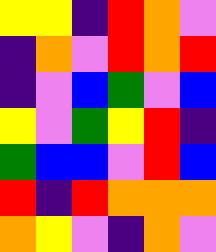[["yellow", "yellow", "indigo", "red", "orange", "violet"], ["indigo", "orange", "violet", "red", "orange", "red"], ["indigo", "violet", "blue", "green", "violet", "blue"], ["yellow", "violet", "green", "yellow", "red", "indigo"], ["green", "blue", "blue", "violet", "red", "blue"], ["red", "indigo", "red", "orange", "orange", "orange"], ["orange", "yellow", "violet", "indigo", "orange", "violet"]]